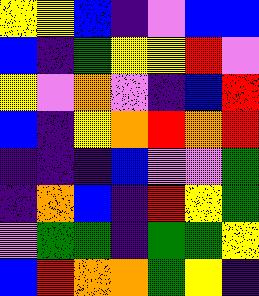[["yellow", "yellow", "blue", "indigo", "violet", "blue", "blue"], ["blue", "indigo", "green", "yellow", "yellow", "red", "violet"], ["yellow", "violet", "orange", "violet", "indigo", "blue", "red"], ["blue", "indigo", "yellow", "orange", "red", "orange", "red"], ["indigo", "indigo", "indigo", "blue", "violet", "violet", "green"], ["indigo", "orange", "blue", "indigo", "red", "yellow", "green"], ["violet", "green", "green", "indigo", "green", "green", "yellow"], ["blue", "red", "orange", "orange", "green", "yellow", "indigo"]]